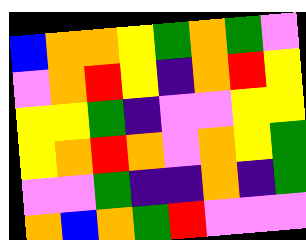[["blue", "orange", "orange", "yellow", "green", "orange", "green", "violet"], ["violet", "orange", "red", "yellow", "indigo", "orange", "red", "yellow"], ["yellow", "yellow", "green", "indigo", "violet", "violet", "yellow", "yellow"], ["yellow", "orange", "red", "orange", "violet", "orange", "yellow", "green"], ["violet", "violet", "green", "indigo", "indigo", "orange", "indigo", "green"], ["orange", "blue", "orange", "green", "red", "violet", "violet", "violet"]]